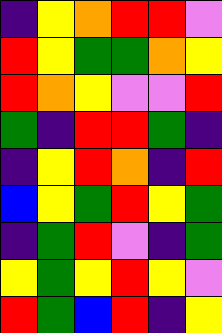[["indigo", "yellow", "orange", "red", "red", "violet"], ["red", "yellow", "green", "green", "orange", "yellow"], ["red", "orange", "yellow", "violet", "violet", "red"], ["green", "indigo", "red", "red", "green", "indigo"], ["indigo", "yellow", "red", "orange", "indigo", "red"], ["blue", "yellow", "green", "red", "yellow", "green"], ["indigo", "green", "red", "violet", "indigo", "green"], ["yellow", "green", "yellow", "red", "yellow", "violet"], ["red", "green", "blue", "red", "indigo", "yellow"]]